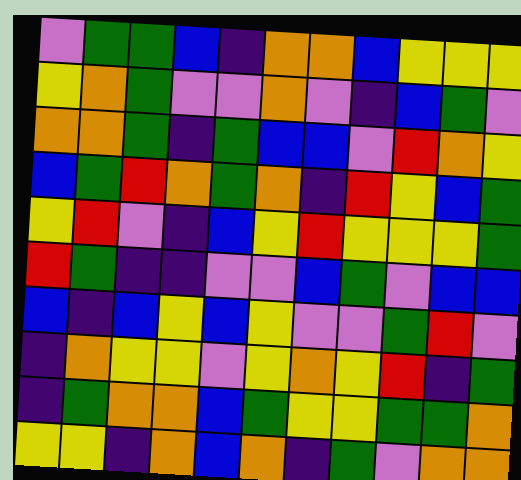[["violet", "green", "green", "blue", "indigo", "orange", "orange", "blue", "yellow", "yellow", "yellow"], ["yellow", "orange", "green", "violet", "violet", "orange", "violet", "indigo", "blue", "green", "violet"], ["orange", "orange", "green", "indigo", "green", "blue", "blue", "violet", "red", "orange", "yellow"], ["blue", "green", "red", "orange", "green", "orange", "indigo", "red", "yellow", "blue", "green"], ["yellow", "red", "violet", "indigo", "blue", "yellow", "red", "yellow", "yellow", "yellow", "green"], ["red", "green", "indigo", "indigo", "violet", "violet", "blue", "green", "violet", "blue", "blue"], ["blue", "indigo", "blue", "yellow", "blue", "yellow", "violet", "violet", "green", "red", "violet"], ["indigo", "orange", "yellow", "yellow", "violet", "yellow", "orange", "yellow", "red", "indigo", "green"], ["indigo", "green", "orange", "orange", "blue", "green", "yellow", "yellow", "green", "green", "orange"], ["yellow", "yellow", "indigo", "orange", "blue", "orange", "indigo", "green", "violet", "orange", "orange"]]